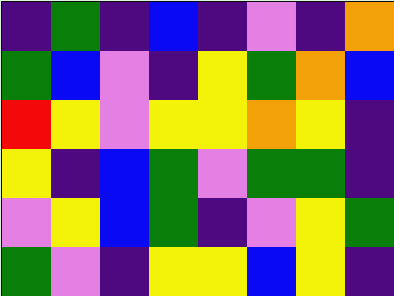[["indigo", "green", "indigo", "blue", "indigo", "violet", "indigo", "orange"], ["green", "blue", "violet", "indigo", "yellow", "green", "orange", "blue"], ["red", "yellow", "violet", "yellow", "yellow", "orange", "yellow", "indigo"], ["yellow", "indigo", "blue", "green", "violet", "green", "green", "indigo"], ["violet", "yellow", "blue", "green", "indigo", "violet", "yellow", "green"], ["green", "violet", "indigo", "yellow", "yellow", "blue", "yellow", "indigo"]]